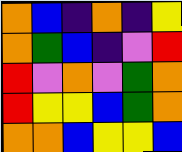[["orange", "blue", "indigo", "orange", "indigo", "yellow"], ["orange", "green", "blue", "indigo", "violet", "red"], ["red", "violet", "orange", "violet", "green", "orange"], ["red", "yellow", "yellow", "blue", "green", "orange"], ["orange", "orange", "blue", "yellow", "yellow", "blue"]]